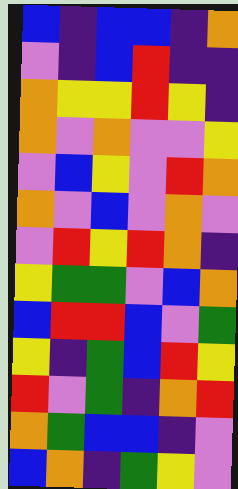[["blue", "indigo", "blue", "blue", "indigo", "orange"], ["violet", "indigo", "blue", "red", "indigo", "indigo"], ["orange", "yellow", "yellow", "red", "yellow", "indigo"], ["orange", "violet", "orange", "violet", "violet", "yellow"], ["violet", "blue", "yellow", "violet", "red", "orange"], ["orange", "violet", "blue", "violet", "orange", "violet"], ["violet", "red", "yellow", "red", "orange", "indigo"], ["yellow", "green", "green", "violet", "blue", "orange"], ["blue", "red", "red", "blue", "violet", "green"], ["yellow", "indigo", "green", "blue", "red", "yellow"], ["red", "violet", "green", "indigo", "orange", "red"], ["orange", "green", "blue", "blue", "indigo", "violet"], ["blue", "orange", "indigo", "green", "yellow", "violet"]]